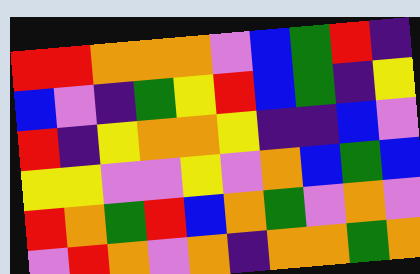[["red", "red", "orange", "orange", "orange", "violet", "blue", "green", "red", "indigo"], ["blue", "violet", "indigo", "green", "yellow", "red", "blue", "green", "indigo", "yellow"], ["red", "indigo", "yellow", "orange", "orange", "yellow", "indigo", "indigo", "blue", "violet"], ["yellow", "yellow", "violet", "violet", "yellow", "violet", "orange", "blue", "green", "blue"], ["red", "orange", "green", "red", "blue", "orange", "green", "violet", "orange", "violet"], ["violet", "red", "orange", "violet", "orange", "indigo", "orange", "orange", "green", "orange"]]